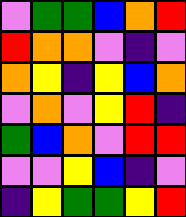[["violet", "green", "green", "blue", "orange", "red"], ["red", "orange", "orange", "violet", "indigo", "violet"], ["orange", "yellow", "indigo", "yellow", "blue", "orange"], ["violet", "orange", "violet", "yellow", "red", "indigo"], ["green", "blue", "orange", "violet", "red", "red"], ["violet", "violet", "yellow", "blue", "indigo", "violet"], ["indigo", "yellow", "green", "green", "yellow", "red"]]